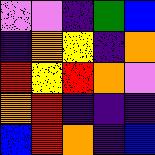[["violet", "violet", "indigo", "green", "blue"], ["indigo", "orange", "yellow", "indigo", "orange"], ["red", "yellow", "red", "orange", "violet"], ["orange", "red", "indigo", "indigo", "indigo"], ["blue", "red", "orange", "indigo", "blue"]]